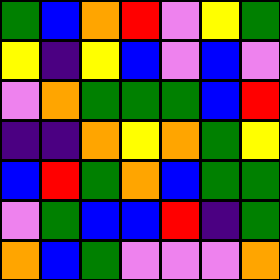[["green", "blue", "orange", "red", "violet", "yellow", "green"], ["yellow", "indigo", "yellow", "blue", "violet", "blue", "violet"], ["violet", "orange", "green", "green", "green", "blue", "red"], ["indigo", "indigo", "orange", "yellow", "orange", "green", "yellow"], ["blue", "red", "green", "orange", "blue", "green", "green"], ["violet", "green", "blue", "blue", "red", "indigo", "green"], ["orange", "blue", "green", "violet", "violet", "violet", "orange"]]